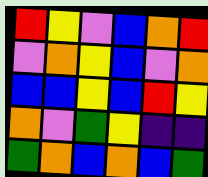[["red", "yellow", "violet", "blue", "orange", "red"], ["violet", "orange", "yellow", "blue", "violet", "orange"], ["blue", "blue", "yellow", "blue", "red", "yellow"], ["orange", "violet", "green", "yellow", "indigo", "indigo"], ["green", "orange", "blue", "orange", "blue", "green"]]